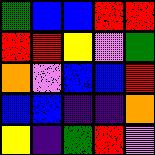[["green", "blue", "blue", "red", "red"], ["red", "red", "yellow", "violet", "green"], ["orange", "violet", "blue", "blue", "red"], ["blue", "blue", "indigo", "indigo", "orange"], ["yellow", "indigo", "green", "red", "violet"]]